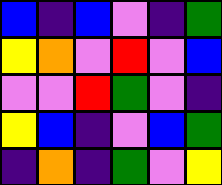[["blue", "indigo", "blue", "violet", "indigo", "green"], ["yellow", "orange", "violet", "red", "violet", "blue"], ["violet", "violet", "red", "green", "violet", "indigo"], ["yellow", "blue", "indigo", "violet", "blue", "green"], ["indigo", "orange", "indigo", "green", "violet", "yellow"]]